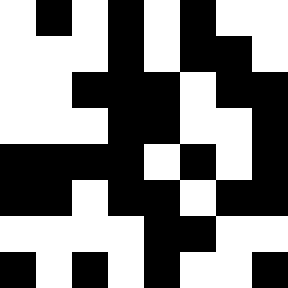[["white", "black", "white", "black", "white", "black", "white", "white"], ["white", "white", "white", "black", "white", "black", "black", "white"], ["white", "white", "black", "black", "black", "white", "black", "black"], ["white", "white", "white", "black", "black", "white", "white", "black"], ["black", "black", "black", "black", "white", "black", "white", "black"], ["black", "black", "white", "black", "black", "white", "black", "black"], ["white", "white", "white", "white", "black", "black", "white", "white"], ["black", "white", "black", "white", "black", "white", "white", "black"]]